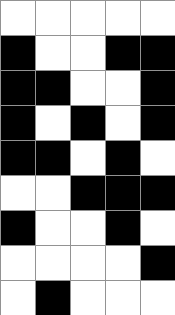[["white", "white", "white", "white", "white"], ["black", "white", "white", "black", "black"], ["black", "black", "white", "white", "black"], ["black", "white", "black", "white", "black"], ["black", "black", "white", "black", "white"], ["white", "white", "black", "black", "black"], ["black", "white", "white", "black", "white"], ["white", "white", "white", "white", "black"], ["white", "black", "white", "white", "white"]]